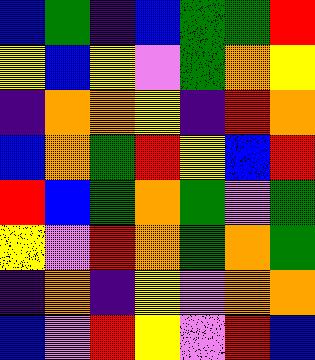[["blue", "green", "indigo", "blue", "green", "green", "red"], ["yellow", "blue", "yellow", "violet", "green", "orange", "yellow"], ["indigo", "orange", "orange", "yellow", "indigo", "red", "orange"], ["blue", "orange", "green", "red", "yellow", "blue", "red"], ["red", "blue", "green", "orange", "green", "violet", "green"], ["yellow", "violet", "red", "orange", "green", "orange", "green"], ["indigo", "orange", "indigo", "yellow", "violet", "orange", "orange"], ["blue", "violet", "red", "yellow", "violet", "red", "blue"]]